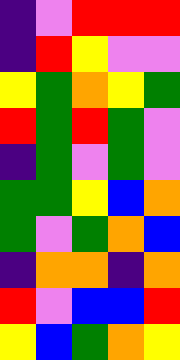[["indigo", "violet", "red", "red", "red"], ["indigo", "red", "yellow", "violet", "violet"], ["yellow", "green", "orange", "yellow", "green"], ["red", "green", "red", "green", "violet"], ["indigo", "green", "violet", "green", "violet"], ["green", "green", "yellow", "blue", "orange"], ["green", "violet", "green", "orange", "blue"], ["indigo", "orange", "orange", "indigo", "orange"], ["red", "violet", "blue", "blue", "red"], ["yellow", "blue", "green", "orange", "yellow"]]